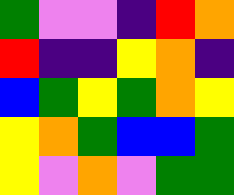[["green", "violet", "violet", "indigo", "red", "orange"], ["red", "indigo", "indigo", "yellow", "orange", "indigo"], ["blue", "green", "yellow", "green", "orange", "yellow"], ["yellow", "orange", "green", "blue", "blue", "green"], ["yellow", "violet", "orange", "violet", "green", "green"]]